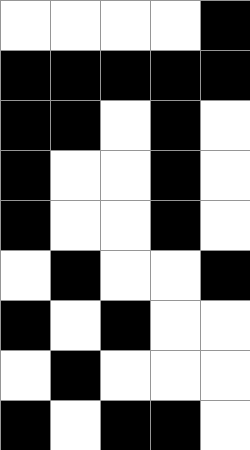[["white", "white", "white", "white", "black"], ["black", "black", "black", "black", "black"], ["black", "black", "white", "black", "white"], ["black", "white", "white", "black", "white"], ["black", "white", "white", "black", "white"], ["white", "black", "white", "white", "black"], ["black", "white", "black", "white", "white"], ["white", "black", "white", "white", "white"], ["black", "white", "black", "black", "white"]]